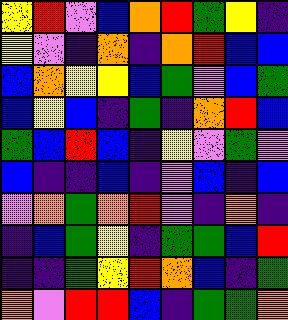[["yellow", "red", "violet", "blue", "orange", "red", "green", "yellow", "indigo"], ["yellow", "violet", "indigo", "orange", "indigo", "orange", "red", "blue", "blue"], ["blue", "orange", "yellow", "yellow", "blue", "green", "violet", "blue", "green"], ["blue", "yellow", "blue", "indigo", "green", "indigo", "orange", "red", "blue"], ["green", "blue", "red", "blue", "indigo", "yellow", "violet", "green", "violet"], ["blue", "indigo", "indigo", "blue", "indigo", "violet", "blue", "indigo", "blue"], ["violet", "orange", "green", "orange", "red", "violet", "indigo", "orange", "indigo"], ["indigo", "blue", "green", "yellow", "indigo", "green", "green", "blue", "red"], ["indigo", "indigo", "green", "yellow", "red", "orange", "blue", "indigo", "green"], ["orange", "violet", "red", "red", "blue", "indigo", "green", "green", "orange"]]